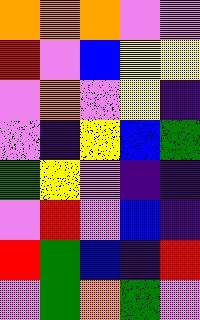[["orange", "orange", "orange", "violet", "violet"], ["red", "violet", "blue", "yellow", "yellow"], ["violet", "orange", "violet", "yellow", "indigo"], ["violet", "indigo", "yellow", "blue", "green"], ["green", "yellow", "violet", "indigo", "indigo"], ["violet", "red", "violet", "blue", "indigo"], ["red", "green", "blue", "indigo", "red"], ["violet", "green", "orange", "green", "violet"]]